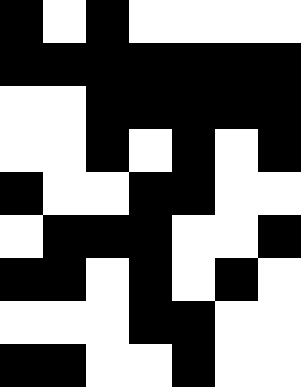[["black", "white", "black", "white", "white", "white", "white"], ["black", "black", "black", "black", "black", "black", "black"], ["white", "white", "black", "black", "black", "black", "black"], ["white", "white", "black", "white", "black", "white", "black"], ["black", "white", "white", "black", "black", "white", "white"], ["white", "black", "black", "black", "white", "white", "black"], ["black", "black", "white", "black", "white", "black", "white"], ["white", "white", "white", "black", "black", "white", "white"], ["black", "black", "white", "white", "black", "white", "white"]]